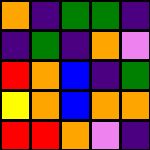[["orange", "indigo", "green", "green", "indigo"], ["indigo", "green", "indigo", "orange", "violet"], ["red", "orange", "blue", "indigo", "green"], ["yellow", "orange", "blue", "orange", "orange"], ["red", "red", "orange", "violet", "indigo"]]